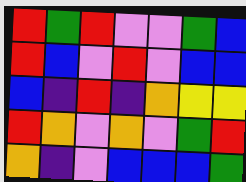[["red", "green", "red", "violet", "violet", "green", "blue"], ["red", "blue", "violet", "red", "violet", "blue", "blue"], ["blue", "indigo", "red", "indigo", "orange", "yellow", "yellow"], ["red", "orange", "violet", "orange", "violet", "green", "red"], ["orange", "indigo", "violet", "blue", "blue", "blue", "green"]]